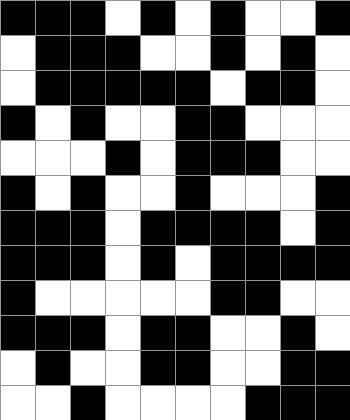[["black", "black", "black", "white", "black", "white", "black", "white", "white", "black"], ["white", "black", "black", "black", "white", "white", "black", "white", "black", "white"], ["white", "black", "black", "black", "black", "black", "white", "black", "black", "white"], ["black", "white", "black", "white", "white", "black", "black", "white", "white", "white"], ["white", "white", "white", "black", "white", "black", "black", "black", "white", "white"], ["black", "white", "black", "white", "white", "black", "white", "white", "white", "black"], ["black", "black", "black", "white", "black", "black", "black", "black", "white", "black"], ["black", "black", "black", "white", "black", "white", "black", "black", "black", "black"], ["black", "white", "white", "white", "white", "white", "black", "black", "white", "white"], ["black", "black", "black", "white", "black", "black", "white", "white", "black", "white"], ["white", "black", "white", "white", "black", "black", "white", "white", "black", "black"], ["white", "white", "black", "white", "white", "white", "white", "black", "black", "black"]]